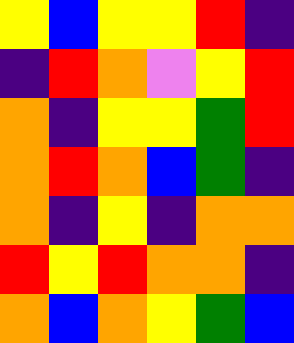[["yellow", "blue", "yellow", "yellow", "red", "indigo"], ["indigo", "red", "orange", "violet", "yellow", "red"], ["orange", "indigo", "yellow", "yellow", "green", "red"], ["orange", "red", "orange", "blue", "green", "indigo"], ["orange", "indigo", "yellow", "indigo", "orange", "orange"], ["red", "yellow", "red", "orange", "orange", "indigo"], ["orange", "blue", "orange", "yellow", "green", "blue"]]